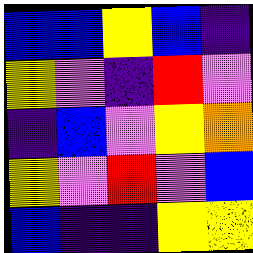[["blue", "blue", "yellow", "blue", "indigo"], ["yellow", "violet", "indigo", "red", "violet"], ["indigo", "blue", "violet", "yellow", "orange"], ["yellow", "violet", "red", "violet", "blue"], ["blue", "indigo", "indigo", "yellow", "yellow"]]